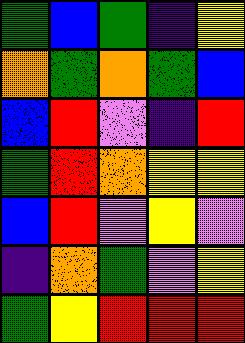[["green", "blue", "green", "indigo", "yellow"], ["orange", "green", "orange", "green", "blue"], ["blue", "red", "violet", "indigo", "red"], ["green", "red", "orange", "yellow", "yellow"], ["blue", "red", "violet", "yellow", "violet"], ["indigo", "orange", "green", "violet", "yellow"], ["green", "yellow", "red", "red", "red"]]